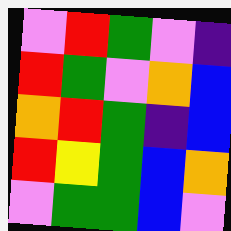[["violet", "red", "green", "violet", "indigo"], ["red", "green", "violet", "orange", "blue"], ["orange", "red", "green", "indigo", "blue"], ["red", "yellow", "green", "blue", "orange"], ["violet", "green", "green", "blue", "violet"]]